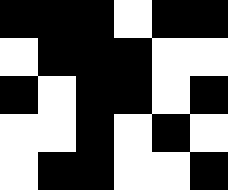[["black", "black", "black", "white", "black", "black"], ["white", "black", "black", "black", "white", "white"], ["black", "white", "black", "black", "white", "black"], ["white", "white", "black", "white", "black", "white"], ["white", "black", "black", "white", "white", "black"]]